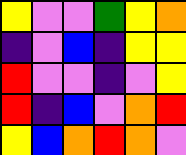[["yellow", "violet", "violet", "green", "yellow", "orange"], ["indigo", "violet", "blue", "indigo", "yellow", "yellow"], ["red", "violet", "violet", "indigo", "violet", "yellow"], ["red", "indigo", "blue", "violet", "orange", "red"], ["yellow", "blue", "orange", "red", "orange", "violet"]]